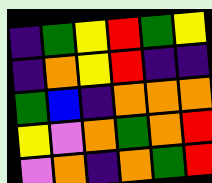[["indigo", "green", "yellow", "red", "green", "yellow"], ["indigo", "orange", "yellow", "red", "indigo", "indigo"], ["green", "blue", "indigo", "orange", "orange", "orange"], ["yellow", "violet", "orange", "green", "orange", "red"], ["violet", "orange", "indigo", "orange", "green", "red"]]